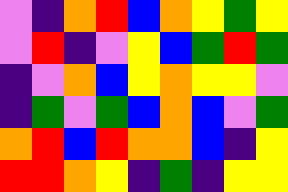[["violet", "indigo", "orange", "red", "blue", "orange", "yellow", "green", "yellow"], ["violet", "red", "indigo", "violet", "yellow", "blue", "green", "red", "green"], ["indigo", "violet", "orange", "blue", "yellow", "orange", "yellow", "yellow", "violet"], ["indigo", "green", "violet", "green", "blue", "orange", "blue", "violet", "green"], ["orange", "red", "blue", "red", "orange", "orange", "blue", "indigo", "yellow"], ["red", "red", "orange", "yellow", "indigo", "green", "indigo", "yellow", "yellow"]]